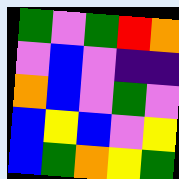[["green", "violet", "green", "red", "orange"], ["violet", "blue", "violet", "indigo", "indigo"], ["orange", "blue", "violet", "green", "violet"], ["blue", "yellow", "blue", "violet", "yellow"], ["blue", "green", "orange", "yellow", "green"]]